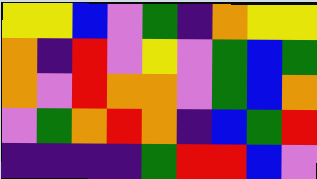[["yellow", "yellow", "blue", "violet", "green", "indigo", "orange", "yellow", "yellow"], ["orange", "indigo", "red", "violet", "yellow", "violet", "green", "blue", "green"], ["orange", "violet", "red", "orange", "orange", "violet", "green", "blue", "orange"], ["violet", "green", "orange", "red", "orange", "indigo", "blue", "green", "red"], ["indigo", "indigo", "indigo", "indigo", "green", "red", "red", "blue", "violet"]]